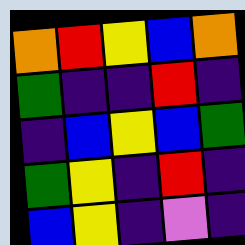[["orange", "red", "yellow", "blue", "orange"], ["green", "indigo", "indigo", "red", "indigo"], ["indigo", "blue", "yellow", "blue", "green"], ["green", "yellow", "indigo", "red", "indigo"], ["blue", "yellow", "indigo", "violet", "indigo"]]